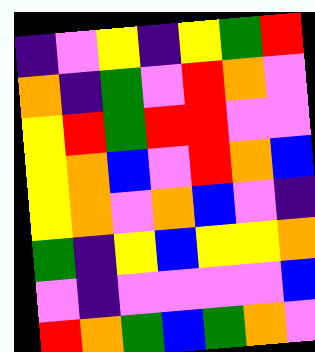[["indigo", "violet", "yellow", "indigo", "yellow", "green", "red"], ["orange", "indigo", "green", "violet", "red", "orange", "violet"], ["yellow", "red", "green", "red", "red", "violet", "violet"], ["yellow", "orange", "blue", "violet", "red", "orange", "blue"], ["yellow", "orange", "violet", "orange", "blue", "violet", "indigo"], ["green", "indigo", "yellow", "blue", "yellow", "yellow", "orange"], ["violet", "indigo", "violet", "violet", "violet", "violet", "blue"], ["red", "orange", "green", "blue", "green", "orange", "violet"]]